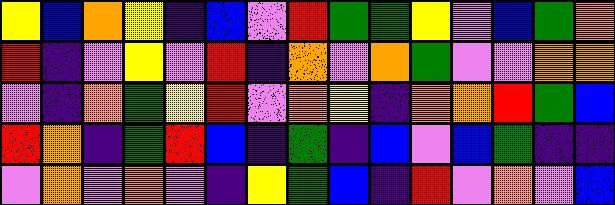[["yellow", "blue", "orange", "yellow", "indigo", "blue", "violet", "red", "green", "green", "yellow", "violet", "blue", "green", "orange"], ["red", "indigo", "violet", "yellow", "violet", "red", "indigo", "orange", "violet", "orange", "green", "violet", "violet", "orange", "orange"], ["violet", "indigo", "orange", "green", "yellow", "red", "violet", "orange", "yellow", "indigo", "orange", "orange", "red", "green", "blue"], ["red", "orange", "indigo", "green", "red", "blue", "indigo", "green", "indigo", "blue", "violet", "blue", "green", "indigo", "indigo"], ["violet", "orange", "violet", "orange", "violet", "indigo", "yellow", "green", "blue", "indigo", "red", "violet", "orange", "violet", "blue"]]